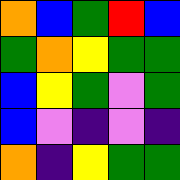[["orange", "blue", "green", "red", "blue"], ["green", "orange", "yellow", "green", "green"], ["blue", "yellow", "green", "violet", "green"], ["blue", "violet", "indigo", "violet", "indigo"], ["orange", "indigo", "yellow", "green", "green"]]